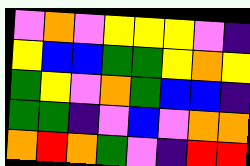[["violet", "orange", "violet", "yellow", "yellow", "yellow", "violet", "indigo"], ["yellow", "blue", "blue", "green", "green", "yellow", "orange", "yellow"], ["green", "yellow", "violet", "orange", "green", "blue", "blue", "indigo"], ["green", "green", "indigo", "violet", "blue", "violet", "orange", "orange"], ["orange", "red", "orange", "green", "violet", "indigo", "red", "red"]]